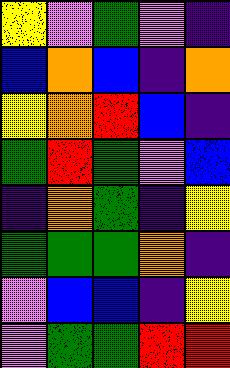[["yellow", "violet", "green", "violet", "indigo"], ["blue", "orange", "blue", "indigo", "orange"], ["yellow", "orange", "red", "blue", "indigo"], ["green", "red", "green", "violet", "blue"], ["indigo", "orange", "green", "indigo", "yellow"], ["green", "green", "green", "orange", "indigo"], ["violet", "blue", "blue", "indigo", "yellow"], ["violet", "green", "green", "red", "red"]]